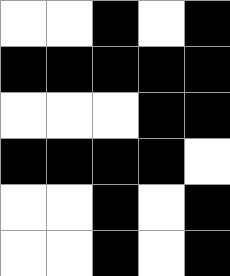[["white", "white", "black", "white", "black"], ["black", "black", "black", "black", "black"], ["white", "white", "white", "black", "black"], ["black", "black", "black", "black", "white"], ["white", "white", "black", "white", "black"], ["white", "white", "black", "white", "black"]]